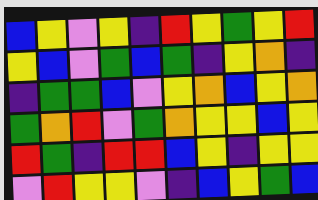[["blue", "yellow", "violet", "yellow", "indigo", "red", "yellow", "green", "yellow", "red"], ["yellow", "blue", "violet", "green", "blue", "green", "indigo", "yellow", "orange", "indigo"], ["indigo", "green", "green", "blue", "violet", "yellow", "orange", "blue", "yellow", "orange"], ["green", "orange", "red", "violet", "green", "orange", "yellow", "yellow", "blue", "yellow"], ["red", "green", "indigo", "red", "red", "blue", "yellow", "indigo", "yellow", "yellow"], ["violet", "red", "yellow", "yellow", "violet", "indigo", "blue", "yellow", "green", "blue"]]